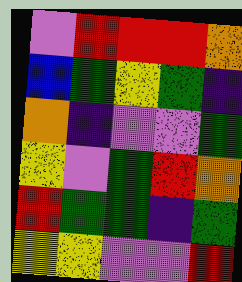[["violet", "red", "red", "red", "orange"], ["blue", "green", "yellow", "green", "indigo"], ["orange", "indigo", "violet", "violet", "green"], ["yellow", "violet", "green", "red", "orange"], ["red", "green", "green", "indigo", "green"], ["yellow", "yellow", "violet", "violet", "red"]]